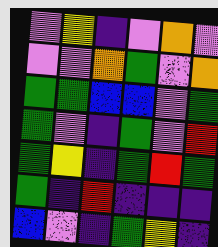[["violet", "yellow", "indigo", "violet", "orange", "violet"], ["violet", "violet", "orange", "green", "violet", "orange"], ["green", "green", "blue", "blue", "violet", "green"], ["green", "violet", "indigo", "green", "violet", "red"], ["green", "yellow", "indigo", "green", "red", "green"], ["green", "indigo", "red", "indigo", "indigo", "indigo"], ["blue", "violet", "indigo", "green", "yellow", "indigo"]]